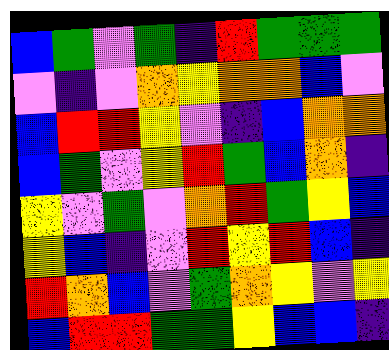[["blue", "green", "violet", "green", "indigo", "red", "green", "green", "green"], ["violet", "indigo", "violet", "orange", "yellow", "orange", "orange", "blue", "violet"], ["blue", "red", "red", "yellow", "violet", "indigo", "blue", "orange", "orange"], ["blue", "green", "violet", "yellow", "red", "green", "blue", "orange", "indigo"], ["yellow", "violet", "green", "violet", "orange", "red", "green", "yellow", "blue"], ["yellow", "blue", "indigo", "violet", "red", "yellow", "red", "blue", "indigo"], ["red", "orange", "blue", "violet", "green", "orange", "yellow", "violet", "yellow"], ["blue", "red", "red", "green", "green", "yellow", "blue", "blue", "indigo"]]